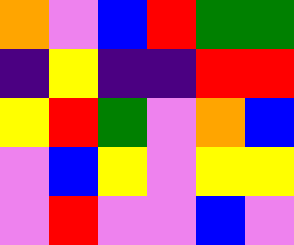[["orange", "violet", "blue", "red", "green", "green"], ["indigo", "yellow", "indigo", "indigo", "red", "red"], ["yellow", "red", "green", "violet", "orange", "blue"], ["violet", "blue", "yellow", "violet", "yellow", "yellow"], ["violet", "red", "violet", "violet", "blue", "violet"]]